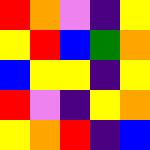[["red", "orange", "violet", "indigo", "yellow"], ["yellow", "red", "blue", "green", "orange"], ["blue", "yellow", "yellow", "indigo", "yellow"], ["red", "violet", "indigo", "yellow", "orange"], ["yellow", "orange", "red", "indigo", "blue"]]